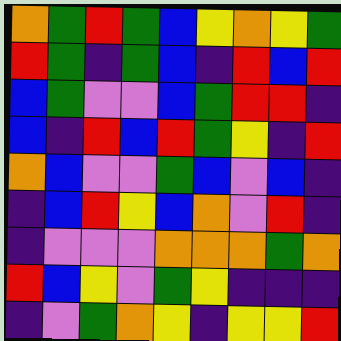[["orange", "green", "red", "green", "blue", "yellow", "orange", "yellow", "green"], ["red", "green", "indigo", "green", "blue", "indigo", "red", "blue", "red"], ["blue", "green", "violet", "violet", "blue", "green", "red", "red", "indigo"], ["blue", "indigo", "red", "blue", "red", "green", "yellow", "indigo", "red"], ["orange", "blue", "violet", "violet", "green", "blue", "violet", "blue", "indigo"], ["indigo", "blue", "red", "yellow", "blue", "orange", "violet", "red", "indigo"], ["indigo", "violet", "violet", "violet", "orange", "orange", "orange", "green", "orange"], ["red", "blue", "yellow", "violet", "green", "yellow", "indigo", "indigo", "indigo"], ["indigo", "violet", "green", "orange", "yellow", "indigo", "yellow", "yellow", "red"]]